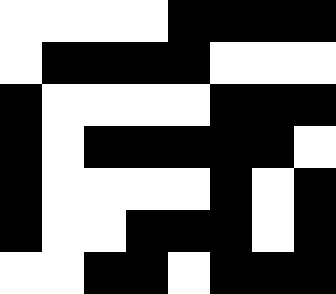[["white", "white", "white", "white", "black", "black", "black", "black"], ["white", "black", "black", "black", "black", "white", "white", "white"], ["black", "white", "white", "white", "white", "black", "black", "black"], ["black", "white", "black", "black", "black", "black", "black", "white"], ["black", "white", "white", "white", "white", "black", "white", "black"], ["black", "white", "white", "black", "black", "black", "white", "black"], ["white", "white", "black", "black", "white", "black", "black", "black"]]